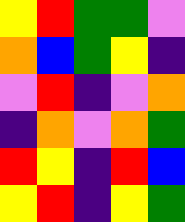[["yellow", "red", "green", "green", "violet"], ["orange", "blue", "green", "yellow", "indigo"], ["violet", "red", "indigo", "violet", "orange"], ["indigo", "orange", "violet", "orange", "green"], ["red", "yellow", "indigo", "red", "blue"], ["yellow", "red", "indigo", "yellow", "green"]]